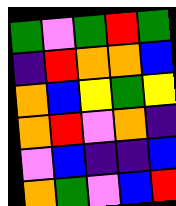[["green", "violet", "green", "red", "green"], ["indigo", "red", "orange", "orange", "blue"], ["orange", "blue", "yellow", "green", "yellow"], ["orange", "red", "violet", "orange", "indigo"], ["violet", "blue", "indigo", "indigo", "blue"], ["orange", "green", "violet", "blue", "red"]]